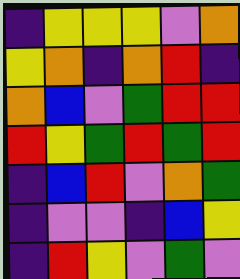[["indigo", "yellow", "yellow", "yellow", "violet", "orange"], ["yellow", "orange", "indigo", "orange", "red", "indigo"], ["orange", "blue", "violet", "green", "red", "red"], ["red", "yellow", "green", "red", "green", "red"], ["indigo", "blue", "red", "violet", "orange", "green"], ["indigo", "violet", "violet", "indigo", "blue", "yellow"], ["indigo", "red", "yellow", "violet", "green", "violet"]]